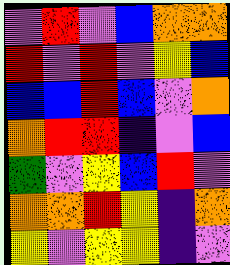[["violet", "red", "violet", "blue", "orange", "orange"], ["red", "violet", "red", "violet", "yellow", "blue"], ["blue", "blue", "red", "blue", "violet", "orange"], ["orange", "red", "red", "indigo", "violet", "blue"], ["green", "violet", "yellow", "blue", "red", "violet"], ["orange", "orange", "red", "yellow", "indigo", "orange"], ["yellow", "violet", "yellow", "yellow", "indigo", "violet"]]